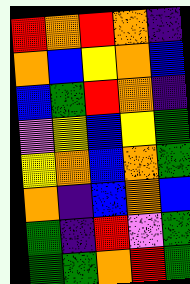[["red", "orange", "red", "orange", "indigo"], ["orange", "blue", "yellow", "orange", "blue"], ["blue", "green", "red", "orange", "indigo"], ["violet", "yellow", "blue", "yellow", "green"], ["yellow", "orange", "blue", "orange", "green"], ["orange", "indigo", "blue", "orange", "blue"], ["green", "indigo", "red", "violet", "green"], ["green", "green", "orange", "red", "green"]]